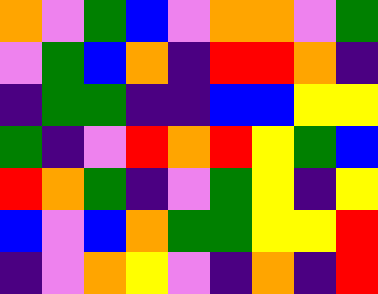[["orange", "violet", "green", "blue", "violet", "orange", "orange", "violet", "green"], ["violet", "green", "blue", "orange", "indigo", "red", "red", "orange", "indigo"], ["indigo", "green", "green", "indigo", "indigo", "blue", "blue", "yellow", "yellow"], ["green", "indigo", "violet", "red", "orange", "red", "yellow", "green", "blue"], ["red", "orange", "green", "indigo", "violet", "green", "yellow", "indigo", "yellow"], ["blue", "violet", "blue", "orange", "green", "green", "yellow", "yellow", "red"], ["indigo", "violet", "orange", "yellow", "violet", "indigo", "orange", "indigo", "red"]]